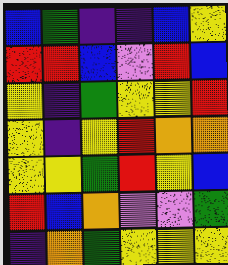[["blue", "green", "indigo", "indigo", "blue", "yellow"], ["red", "red", "blue", "violet", "red", "blue"], ["yellow", "indigo", "green", "yellow", "yellow", "red"], ["yellow", "indigo", "yellow", "red", "orange", "orange"], ["yellow", "yellow", "green", "red", "yellow", "blue"], ["red", "blue", "orange", "violet", "violet", "green"], ["indigo", "orange", "green", "yellow", "yellow", "yellow"]]